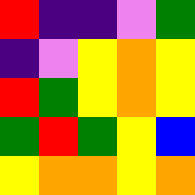[["red", "indigo", "indigo", "violet", "green"], ["indigo", "violet", "yellow", "orange", "yellow"], ["red", "green", "yellow", "orange", "yellow"], ["green", "red", "green", "yellow", "blue"], ["yellow", "orange", "orange", "yellow", "orange"]]